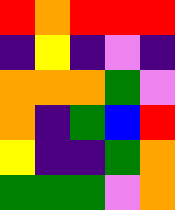[["red", "orange", "red", "red", "red"], ["indigo", "yellow", "indigo", "violet", "indigo"], ["orange", "orange", "orange", "green", "violet"], ["orange", "indigo", "green", "blue", "red"], ["yellow", "indigo", "indigo", "green", "orange"], ["green", "green", "green", "violet", "orange"]]